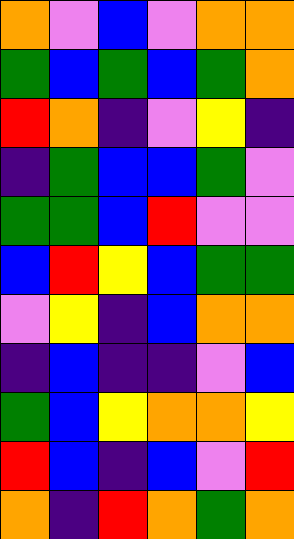[["orange", "violet", "blue", "violet", "orange", "orange"], ["green", "blue", "green", "blue", "green", "orange"], ["red", "orange", "indigo", "violet", "yellow", "indigo"], ["indigo", "green", "blue", "blue", "green", "violet"], ["green", "green", "blue", "red", "violet", "violet"], ["blue", "red", "yellow", "blue", "green", "green"], ["violet", "yellow", "indigo", "blue", "orange", "orange"], ["indigo", "blue", "indigo", "indigo", "violet", "blue"], ["green", "blue", "yellow", "orange", "orange", "yellow"], ["red", "blue", "indigo", "blue", "violet", "red"], ["orange", "indigo", "red", "orange", "green", "orange"]]